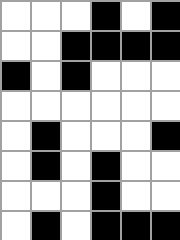[["white", "white", "white", "black", "white", "black"], ["white", "white", "black", "black", "black", "black"], ["black", "white", "black", "white", "white", "white"], ["white", "white", "white", "white", "white", "white"], ["white", "black", "white", "white", "white", "black"], ["white", "black", "white", "black", "white", "white"], ["white", "white", "white", "black", "white", "white"], ["white", "black", "white", "black", "black", "black"]]